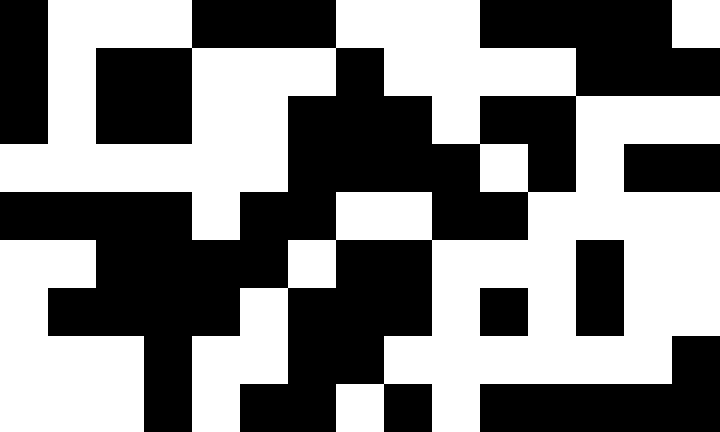[["black", "white", "white", "white", "black", "black", "black", "white", "white", "white", "black", "black", "black", "black", "white"], ["black", "white", "black", "black", "white", "white", "white", "black", "white", "white", "white", "white", "black", "black", "black"], ["black", "white", "black", "black", "white", "white", "black", "black", "black", "white", "black", "black", "white", "white", "white"], ["white", "white", "white", "white", "white", "white", "black", "black", "black", "black", "white", "black", "white", "black", "black"], ["black", "black", "black", "black", "white", "black", "black", "white", "white", "black", "black", "white", "white", "white", "white"], ["white", "white", "black", "black", "black", "black", "white", "black", "black", "white", "white", "white", "black", "white", "white"], ["white", "black", "black", "black", "black", "white", "black", "black", "black", "white", "black", "white", "black", "white", "white"], ["white", "white", "white", "black", "white", "white", "black", "black", "white", "white", "white", "white", "white", "white", "black"], ["white", "white", "white", "black", "white", "black", "black", "white", "black", "white", "black", "black", "black", "black", "black"]]